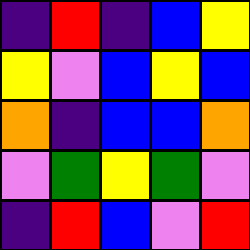[["indigo", "red", "indigo", "blue", "yellow"], ["yellow", "violet", "blue", "yellow", "blue"], ["orange", "indigo", "blue", "blue", "orange"], ["violet", "green", "yellow", "green", "violet"], ["indigo", "red", "blue", "violet", "red"]]